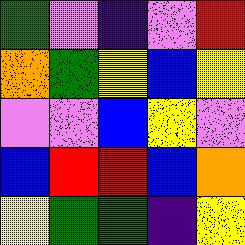[["green", "violet", "indigo", "violet", "red"], ["orange", "green", "yellow", "blue", "yellow"], ["violet", "violet", "blue", "yellow", "violet"], ["blue", "red", "red", "blue", "orange"], ["yellow", "green", "green", "indigo", "yellow"]]